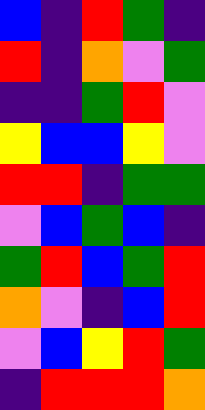[["blue", "indigo", "red", "green", "indigo"], ["red", "indigo", "orange", "violet", "green"], ["indigo", "indigo", "green", "red", "violet"], ["yellow", "blue", "blue", "yellow", "violet"], ["red", "red", "indigo", "green", "green"], ["violet", "blue", "green", "blue", "indigo"], ["green", "red", "blue", "green", "red"], ["orange", "violet", "indigo", "blue", "red"], ["violet", "blue", "yellow", "red", "green"], ["indigo", "red", "red", "red", "orange"]]